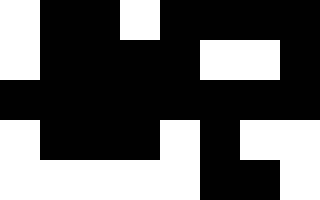[["white", "black", "black", "white", "black", "black", "black", "black"], ["white", "black", "black", "black", "black", "white", "white", "black"], ["black", "black", "black", "black", "black", "black", "black", "black"], ["white", "black", "black", "black", "white", "black", "white", "white"], ["white", "white", "white", "white", "white", "black", "black", "white"]]